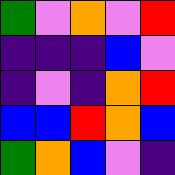[["green", "violet", "orange", "violet", "red"], ["indigo", "indigo", "indigo", "blue", "violet"], ["indigo", "violet", "indigo", "orange", "red"], ["blue", "blue", "red", "orange", "blue"], ["green", "orange", "blue", "violet", "indigo"]]